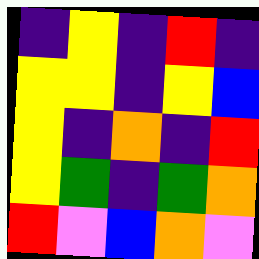[["indigo", "yellow", "indigo", "red", "indigo"], ["yellow", "yellow", "indigo", "yellow", "blue"], ["yellow", "indigo", "orange", "indigo", "red"], ["yellow", "green", "indigo", "green", "orange"], ["red", "violet", "blue", "orange", "violet"]]